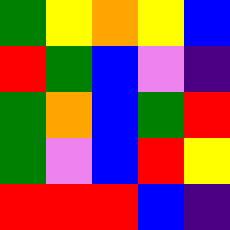[["green", "yellow", "orange", "yellow", "blue"], ["red", "green", "blue", "violet", "indigo"], ["green", "orange", "blue", "green", "red"], ["green", "violet", "blue", "red", "yellow"], ["red", "red", "red", "blue", "indigo"]]